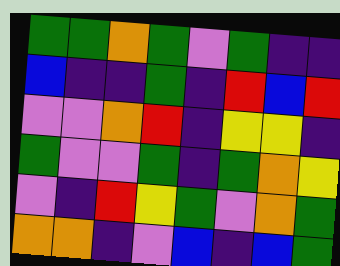[["green", "green", "orange", "green", "violet", "green", "indigo", "indigo"], ["blue", "indigo", "indigo", "green", "indigo", "red", "blue", "red"], ["violet", "violet", "orange", "red", "indigo", "yellow", "yellow", "indigo"], ["green", "violet", "violet", "green", "indigo", "green", "orange", "yellow"], ["violet", "indigo", "red", "yellow", "green", "violet", "orange", "green"], ["orange", "orange", "indigo", "violet", "blue", "indigo", "blue", "green"]]